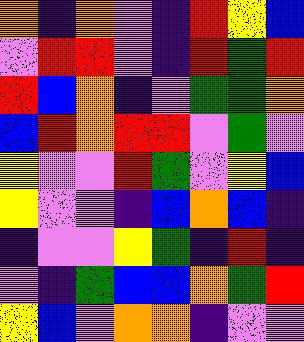[["orange", "indigo", "orange", "violet", "indigo", "red", "yellow", "blue"], ["violet", "red", "red", "violet", "indigo", "red", "green", "red"], ["red", "blue", "orange", "indigo", "violet", "green", "green", "orange"], ["blue", "red", "orange", "red", "red", "violet", "green", "violet"], ["yellow", "violet", "violet", "red", "green", "violet", "yellow", "blue"], ["yellow", "violet", "violet", "indigo", "blue", "orange", "blue", "indigo"], ["indigo", "violet", "violet", "yellow", "green", "indigo", "red", "indigo"], ["violet", "indigo", "green", "blue", "blue", "orange", "green", "red"], ["yellow", "blue", "violet", "orange", "orange", "indigo", "violet", "violet"]]